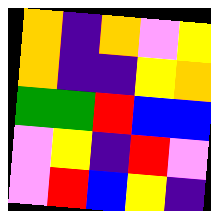[["orange", "indigo", "orange", "violet", "yellow"], ["orange", "indigo", "indigo", "yellow", "orange"], ["green", "green", "red", "blue", "blue"], ["violet", "yellow", "indigo", "red", "violet"], ["violet", "red", "blue", "yellow", "indigo"]]